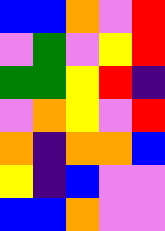[["blue", "blue", "orange", "violet", "red"], ["violet", "green", "violet", "yellow", "red"], ["green", "green", "yellow", "red", "indigo"], ["violet", "orange", "yellow", "violet", "red"], ["orange", "indigo", "orange", "orange", "blue"], ["yellow", "indigo", "blue", "violet", "violet"], ["blue", "blue", "orange", "violet", "violet"]]